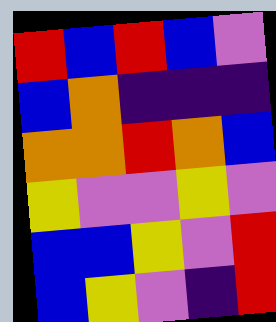[["red", "blue", "red", "blue", "violet"], ["blue", "orange", "indigo", "indigo", "indigo"], ["orange", "orange", "red", "orange", "blue"], ["yellow", "violet", "violet", "yellow", "violet"], ["blue", "blue", "yellow", "violet", "red"], ["blue", "yellow", "violet", "indigo", "red"]]